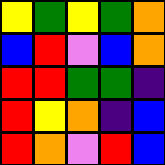[["yellow", "green", "yellow", "green", "orange"], ["blue", "red", "violet", "blue", "orange"], ["red", "red", "green", "green", "indigo"], ["red", "yellow", "orange", "indigo", "blue"], ["red", "orange", "violet", "red", "blue"]]